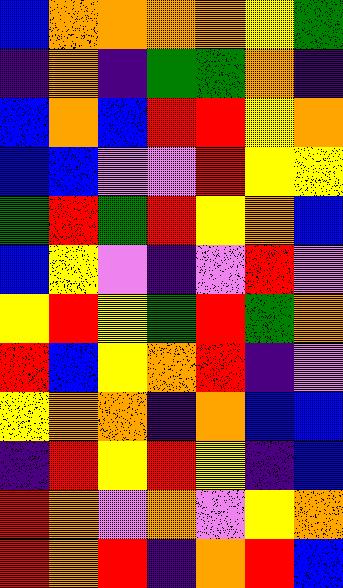[["blue", "orange", "orange", "orange", "orange", "yellow", "green"], ["indigo", "orange", "indigo", "green", "green", "orange", "indigo"], ["blue", "orange", "blue", "red", "red", "yellow", "orange"], ["blue", "blue", "violet", "violet", "red", "yellow", "yellow"], ["green", "red", "green", "red", "yellow", "orange", "blue"], ["blue", "yellow", "violet", "indigo", "violet", "red", "violet"], ["yellow", "red", "yellow", "green", "red", "green", "orange"], ["red", "blue", "yellow", "orange", "red", "indigo", "violet"], ["yellow", "orange", "orange", "indigo", "orange", "blue", "blue"], ["indigo", "red", "yellow", "red", "yellow", "indigo", "blue"], ["red", "orange", "violet", "orange", "violet", "yellow", "orange"], ["red", "orange", "red", "indigo", "orange", "red", "blue"]]